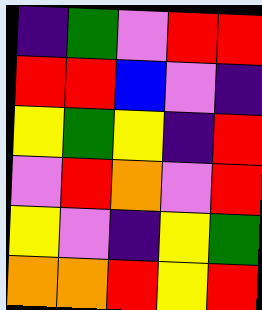[["indigo", "green", "violet", "red", "red"], ["red", "red", "blue", "violet", "indigo"], ["yellow", "green", "yellow", "indigo", "red"], ["violet", "red", "orange", "violet", "red"], ["yellow", "violet", "indigo", "yellow", "green"], ["orange", "orange", "red", "yellow", "red"]]